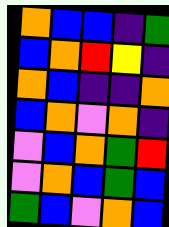[["orange", "blue", "blue", "indigo", "green"], ["blue", "orange", "red", "yellow", "indigo"], ["orange", "blue", "indigo", "indigo", "orange"], ["blue", "orange", "violet", "orange", "indigo"], ["violet", "blue", "orange", "green", "red"], ["violet", "orange", "blue", "green", "blue"], ["green", "blue", "violet", "orange", "blue"]]